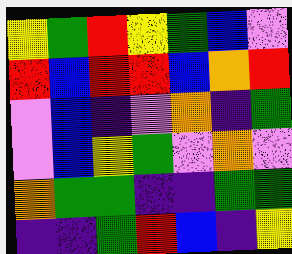[["yellow", "green", "red", "yellow", "green", "blue", "violet"], ["red", "blue", "red", "red", "blue", "orange", "red"], ["violet", "blue", "indigo", "violet", "orange", "indigo", "green"], ["violet", "blue", "yellow", "green", "violet", "orange", "violet"], ["orange", "green", "green", "indigo", "indigo", "green", "green"], ["indigo", "indigo", "green", "red", "blue", "indigo", "yellow"]]